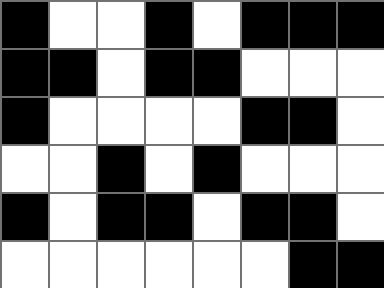[["black", "white", "white", "black", "white", "black", "black", "black"], ["black", "black", "white", "black", "black", "white", "white", "white"], ["black", "white", "white", "white", "white", "black", "black", "white"], ["white", "white", "black", "white", "black", "white", "white", "white"], ["black", "white", "black", "black", "white", "black", "black", "white"], ["white", "white", "white", "white", "white", "white", "black", "black"]]